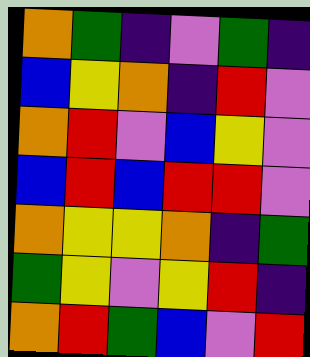[["orange", "green", "indigo", "violet", "green", "indigo"], ["blue", "yellow", "orange", "indigo", "red", "violet"], ["orange", "red", "violet", "blue", "yellow", "violet"], ["blue", "red", "blue", "red", "red", "violet"], ["orange", "yellow", "yellow", "orange", "indigo", "green"], ["green", "yellow", "violet", "yellow", "red", "indigo"], ["orange", "red", "green", "blue", "violet", "red"]]